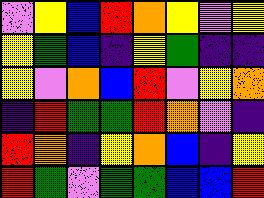[["violet", "yellow", "blue", "red", "orange", "yellow", "violet", "yellow"], ["yellow", "green", "blue", "indigo", "yellow", "green", "indigo", "indigo"], ["yellow", "violet", "orange", "blue", "red", "violet", "yellow", "orange"], ["indigo", "red", "green", "green", "red", "orange", "violet", "indigo"], ["red", "orange", "indigo", "yellow", "orange", "blue", "indigo", "yellow"], ["red", "green", "violet", "green", "green", "blue", "blue", "red"]]